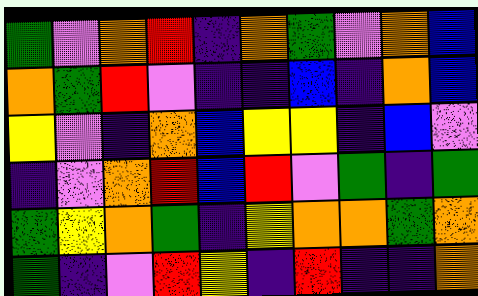[["green", "violet", "orange", "red", "indigo", "orange", "green", "violet", "orange", "blue"], ["orange", "green", "red", "violet", "indigo", "indigo", "blue", "indigo", "orange", "blue"], ["yellow", "violet", "indigo", "orange", "blue", "yellow", "yellow", "indigo", "blue", "violet"], ["indigo", "violet", "orange", "red", "blue", "red", "violet", "green", "indigo", "green"], ["green", "yellow", "orange", "green", "indigo", "yellow", "orange", "orange", "green", "orange"], ["green", "indigo", "violet", "red", "yellow", "indigo", "red", "indigo", "indigo", "orange"]]